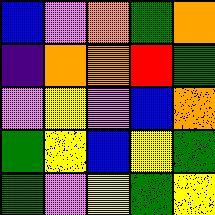[["blue", "violet", "orange", "green", "orange"], ["indigo", "orange", "orange", "red", "green"], ["violet", "yellow", "violet", "blue", "orange"], ["green", "yellow", "blue", "yellow", "green"], ["green", "violet", "yellow", "green", "yellow"]]